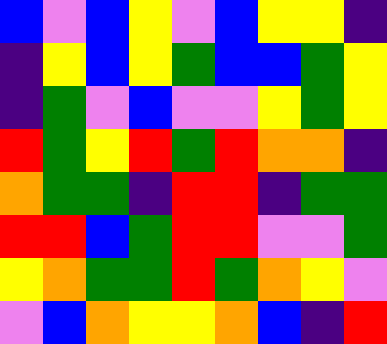[["blue", "violet", "blue", "yellow", "violet", "blue", "yellow", "yellow", "indigo"], ["indigo", "yellow", "blue", "yellow", "green", "blue", "blue", "green", "yellow"], ["indigo", "green", "violet", "blue", "violet", "violet", "yellow", "green", "yellow"], ["red", "green", "yellow", "red", "green", "red", "orange", "orange", "indigo"], ["orange", "green", "green", "indigo", "red", "red", "indigo", "green", "green"], ["red", "red", "blue", "green", "red", "red", "violet", "violet", "green"], ["yellow", "orange", "green", "green", "red", "green", "orange", "yellow", "violet"], ["violet", "blue", "orange", "yellow", "yellow", "orange", "blue", "indigo", "red"]]